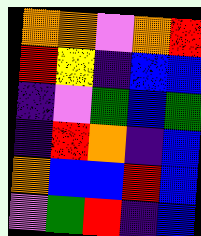[["orange", "orange", "violet", "orange", "red"], ["red", "yellow", "indigo", "blue", "blue"], ["indigo", "violet", "green", "blue", "green"], ["indigo", "red", "orange", "indigo", "blue"], ["orange", "blue", "blue", "red", "blue"], ["violet", "green", "red", "indigo", "blue"]]